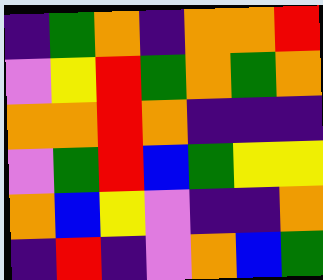[["indigo", "green", "orange", "indigo", "orange", "orange", "red"], ["violet", "yellow", "red", "green", "orange", "green", "orange"], ["orange", "orange", "red", "orange", "indigo", "indigo", "indigo"], ["violet", "green", "red", "blue", "green", "yellow", "yellow"], ["orange", "blue", "yellow", "violet", "indigo", "indigo", "orange"], ["indigo", "red", "indigo", "violet", "orange", "blue", "green"]]